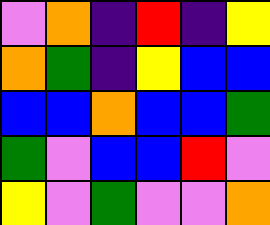[["violet", "orange", "indigo", "red", "indigo", "yellow"], ["orange", "green", "indigo", "yellow", "blue", "blue"], ["blue", "blue", "orange", "blue", "blue", "green"], ["green", "violet", "blue", "blue", "red", "violet"], ["yellow", "violet", "green", "violet", "violet", "orange"]]